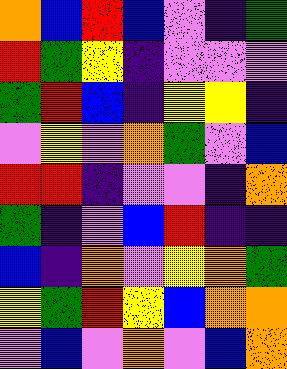[["orange", "blue", "red", "blue", "violet", "indigo", "green"], ["red", "green", "yellow", "indigo", "violet", "violet", "violet"], ["green", "red", "blue", "indigo", "yellow", "yellow", "indigo"], ["violet", "yellow", "violet", "orange", "green", "violet", "blue"], ["red", "red", "indigo", "violet", "violet", "indigo", "orange"], ["green", "indigo", "violet", "blue", "red", "indigo", "indigo"], ["blue", "indigo", "orange", "violet", "yellow", "orange", "green"], ["yellow", "green", "red", "yellow", "blue", "orange", "orange"], ["violet", "blue", "violet", "orange", "violet", "blue", "orange"]]